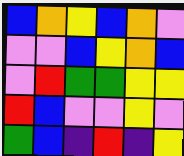[["blue", "orange", "yellow", "blue", "orange", "violet"], ["violet", "violet", "blue", "yellow", "orange", "blue"], ["violet", "red", "green", "green", "yellow", "yellow"], ["red", "blue", "violet", "violet", "yellow", "violet"], ["green", "blue", "indigo", "red", "indigo", "yellow"]]